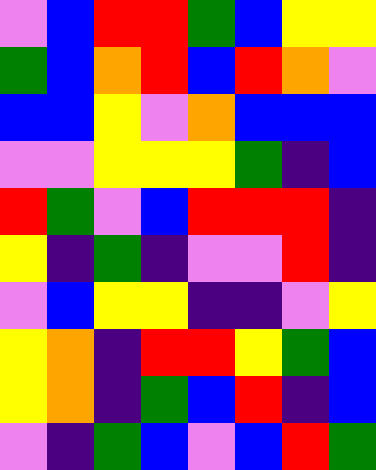[["violet", "blue", "red", "red", "green", "blue", "yellow", "yellow"], ["green", "blue", "orange", "red", "blue", "red", "orange", "violet"], ["blue", "blue", "yellow", "violet", "orange", "blue", "blue", "blue"], ["violet", "violet", "yellow", "yellow", "yellow", "green", "indigo", "blue"], ["red", "green", "violet", "blue", "red", "red", "red", "indigo"], ["yellow", "indigo", "green", "indigo", "violet", "violet", "red", "indigo"], ["violet", "blue", "yellow", "yellow", "indigo", "indigo", "violet", "yellow"], ["yellow", "orange", "indigo", "red", "red", "yellow", "green", "blue"], ["yellow", "orange", "indigo", "green", "blue", "red", "indigo", "blue"], ["violet", "indigo", "green", "blue", "violet", "blue", "red", "green"]]